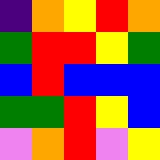[["indigo", "orange", "yellow", "red", "orange"], ["green", "red", "red", "yellow", "green"], ["blue", "red", "blue", "blue", "blue"], ["green", "green", "red", "yellow", "blue"], ["violet", "orange", "red", "violet", "yellow"]]